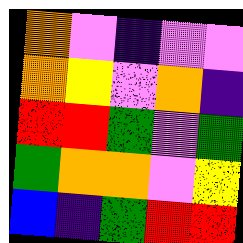[["orange", "violet", "indigo", "violet", "violet"], ["orange", "yellow", "violet", "orange", "indigo"], ["red", "red", "green", "violet", "green"], ["green", "orange", "orange", "violet", "yellow"], ["blue", "indigo", "green", "red", "red"]]